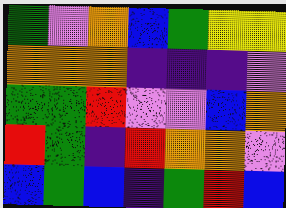[["green", "violet", "orange", "blue", "green", "yellow", "yellow"], ["orange", "orange", "orange", "indigo", "indigo", "indigo", "violet"], ["green", "green", "red", "violet", "violet", "blue", "orange"], ["red", "green", "indigo", "red", "orange", "orange", "violet"], ["blue", "green", "blue", "indigo", "green", "red", "blue"]]